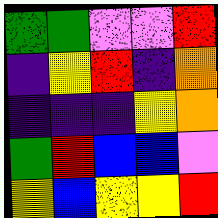[["green", "green", "violet", "violet", "red"], ["indigo", "yellow", "red", "indigo", "orange"], ["indigo", "indigo", "indigo", "yellow", "orange"], ["green", "red", "blue", "blue", "violet"], ["yellow", "blue", "yellow", "yellow", "red"]]